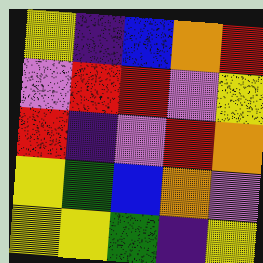[["yellow", "indigo", "blue", "orange", "red"], ["violet", "red", "red", "violet", "yellow"], ["red", "indigo", "violet", "red", "orange"], ["yellow", "green", "blue", "orange", "violet"], ["yellow", "yellow", "green", "indigo", "yellow"]]